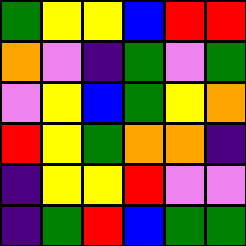[["green", "yellow", "yellow", "blue", "red", "red"], ["orange", "violet", "indigo", "green", "violet", "green"], ["violet", "yellow", "blue", "green", "yellow", "orange"], ["red", "yellow", "green", "orange", "orange", "indigo"], ["indigo", "yellow", "yellow", "red", "violet", "violet"], ["indigo", "green", "red", "blue", "green", "green"]]